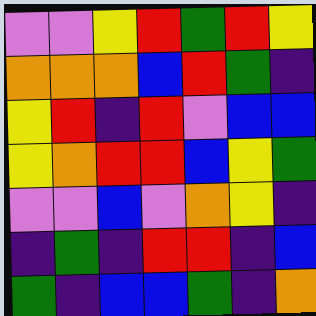[["violet", "violet", "yellow", "red", "green", "red", "yellow"], ["orange", "orange", "orange", "blue", "red", "green", "indigo"], ["yellow", "red", "indigo", "red", "violet", "blue", "blue"], ["yellow", "orange", "red", "red", "blue", "yellow", "green"], ["violet", "violet", "blue", "violet", "orange", "yellow", "indigo"], ["indigo", "green", "indigo", "red", "red", "indigo", "blue"], ["green", "indigo", "blue", "blue", "green", "indigo", "orange"]]